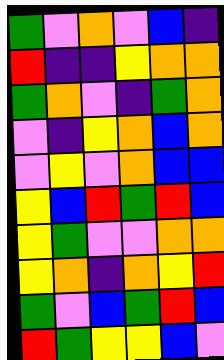[["green", "violet", "orange", "violet", "blue", "indigo"], ["red", "indigo", "indigo", "yellow", "orange", "orange"], ["green", "orange", "violet", "indigo", "green", "orange"], ["violet", "indigo", "yellow", "orange", "blue", "orange"], ["violet", "yellow", "violet", "orange", "blue", "blue"], ["yellow", "blue", "red", "green", "red", "blue"], ["yellow", "green", "violet", "violet", "orange", "orange"], ["yellow", "orange", "indigo", "orange", "yellow", "red"], ["green", "violet", "blue", "green", "red", "blue"], ["red", "green", "yellow", "yellow", "blue", "violet"]]